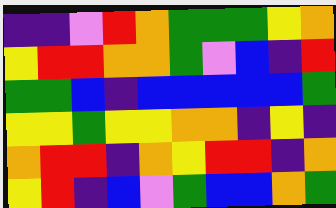[["indigo", "indigo", "violet", "red", "orange", "green", "green", "green", "yellow", "orange"], ["yellow", "red", "red", "orange", "orange", "green", "violet", "blue", "indigo", "red"], ["green", "green", "blue", "indigo", "blue", "blue", "blue", "blue", "blue", "green"], ["yellow", "yellow", "green", "yellow", "yellow", "orange", "orange", "indigo", "yellow", "indigo"], ["orange", "red", "red", "indigo", "orange", "yellow", "red", "red", "indigo", "orange"], ["yellow", "red", "indigo", "blue", "violet", "green", "blue", "blue", "orange", "green"]]